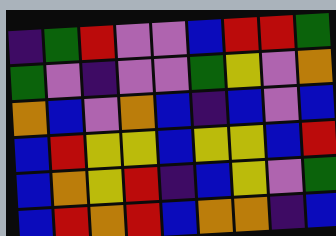[["indigo", "green", "red", "violet", "violet", "blue", "red", "red", "green"], ["green", "violet", "indigo", "violet", "violet", "green", "yellow", "violet", "orange"], ["orange", "blue", "violet", "orange", "blue", "indigo", "blue", "violet", "blue"], ["blue", "red", "yellow", "yellow", "blue", "yellow", "yellow", "blue", "red"], ["blue", "orange", "yellow", "red", "indigo", "blue", "yellow", "violet", "green"], ["blue", "red", "orange", "red", "blue", "orange", "orange", "indigo", "blue"]]